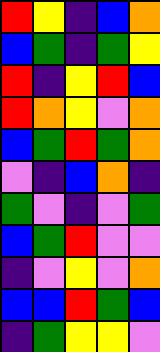[["red", "yellow", "indigo", "blue", "orange"], ["blue", "green", "indigo", "green", "yellow"], ["red", "indigo", "yellow", "red", "blue"], ["red", "orange", "yellow", "violet", "orange"], ["blue", "green", "red", "green", "orange"], ["violet", "indigo", "blue", "orange", "indigo"], ["green", "violet", "indigo", "violet", "green"], ["blue", "green", "red", "violet", "violet"], ["indigo", "violet", "yellow", "violet", "orange"], ["blue", "blue", "red", "green", "blue"], ["indigo", "green", "yellow", "yellow", "violet"]]